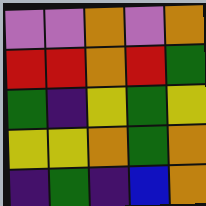[["violet", "violet", "orange", "violet", "orange"], ["red", "red", "orange", "red", "green"], ["green", "indigo", "yellow", "green", "yellow"], ["yellow", "yellow", "orange", "green", "orange"], ["indigo", "green", "indigo", "blue", "orange"]]